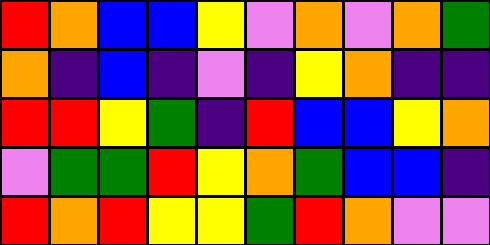[["red", "orange", "blue", "blue", "yellow", "violet", "orange", "violet", "orange", "green"], ["orange", "indigo", "blue", "indigo", "violet", "indigo", "yellow", "orange", "indigo", "indigo"], ["red", "red", "yellow", "green", "indigo", "red", "blue", "blue", "yellow", "orange"], ["violet", "green", "green", "red", "yellow", "orange", "green", "blue", "blue", "indigo"], ["red", "orange", "red", "yellow", "yellow", "green", "red", "orange", "violet", "violet"]]